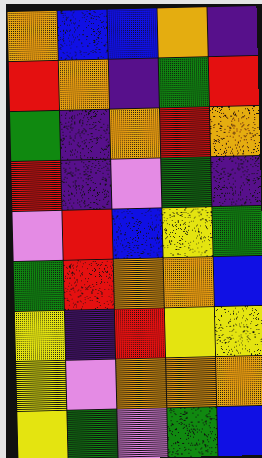[["orange", "blue", "blue", "orange", "indigo"], ["red", "orange", "indigo", "green", "red"], ["green", "indigo", "orange", "red", "orange"], ["red", "indigo", "violet", "green", "indigo"], ["violet", "red", "blue", "yellow", "green"], ["green", "red", "orange", "orange", "blue"], ["yellow", "indigo", "red", "yellow", "yellow"], ["yellow", "violet", "orange", "orange", "orange"], ["yellow", "green", "violet", "green", "blue"]]